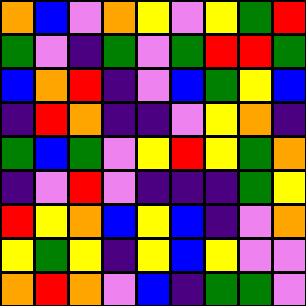[["orange", "blue", "violet", "orange", "yellow", "violet", "yellow", "green", "red"], ["green", "violet", "indigo", "green", "violet", "green", "red", "red", "green"], ["blue", "orange", "red", "indigo", "violet", "blue", "green", "yellow", "blue"], ["indigo", "red", "orange", "indigo", "indigo", "violet", "yellow", "orange", "indigo"], ["green", "blue", "green", "violet", "yellow", "red", "yellow", "green", "orange"], ["indigo", "violet", "red", "violet", "indigo", "indigo", "indigo", "green", "yellow"], ["red", "yellow", "orange", "blue", "yellow", "blue", "indigo", "violet", "orange"], ["yellow", "green", "yellow", "indigo", "yellow", "blue", "yellow", "violet", "violet"], ["orange", "red", "orange", "violet", "blue", "indigo", "green", "green", "violet"]]